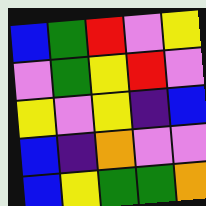[["blue", "green", "red", "violet", "yellow"], ["violet", "green", "yellow", "red", "violet"], ["yellow", "violet", "yellow", "indigo", "blue"], ["blue", "indigo", "orange", "violet", "violet"], ["blue", "yellow", "green", "green", "orange"]]